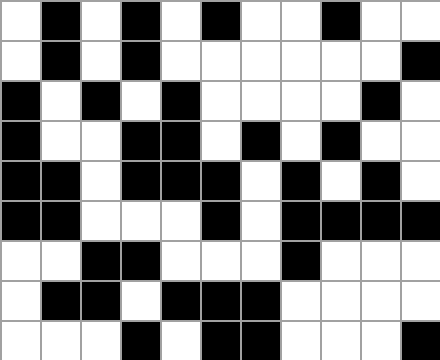[["white", "black", "white", "black", "white", "black", "white", "white", "black", "white", "white"], ["white", "black", "white", "black", "white", "white", "white", "white", "white", "white", "black"], ["black", "white", "black", "white", "black", "white", "white", "white", "white", "black", "white"], ["black", "white", "white", "black", "black", "white", "black", "white", "black", "white", "white"], ["black", "black", "white", "black", "black", "black", "white", "black", "white", "black", "white"], ["black", "black", "white", "white", "white", "black", "white", "black", "black", "black", "black"], ["white", "white", "black", "black", "white", "white", "white", "black", "white", "white", "white"], ["white", "black", "black", "white", "black", "black", "black", "white", "white", "white", "white"], ["white", "white", "white", "black", "white", "black", "black", "white", "white", "white", "black"]]